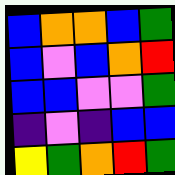[["blue", "orange", "orange", "blue", "green"], ["blue", "violet", "blue", "orange", "red"], ["blue", "blue", "violet", "violet", "green"], ["indigo", "violet", "indigo", "blue", "blue"], ["yellow", "green", "orange", "red", "green"]]